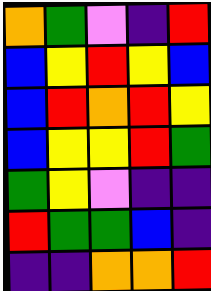[["orange", "green", "violet", "indigo", "red"], ["blue", "yellow", "red", "yellow", "blue"], ["blue", "red", "orange", "red", "yellow"], ["blue", "yellow", "yellow", "red", "green"], ["green", "yellow", "violet", "indigo", "indigo"], ["red", "green", "green", "blue", "indigo"], ["indigo", "indigo", "orange", "orange", "red"]]